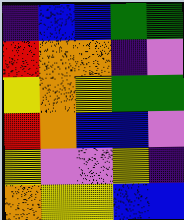[["indigo", "blue", "blue", "green", "green"], ["red", "orange", "orange", "indigo", "violet"], ["yellow", "orange", "yellow", "green", "green"], ["red", "orange", "blue", "blue", "violet"], ["yellow", "violet", "violet", "yellow", "indigo"], ["orange", "yellow", "yellow", "blue", "blue"]]